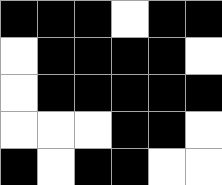[["black", "black", "black", "white", "black", "black"], ["white", "black", "black", "black", "black", "white"], ["white", "black", "black", "black", "black", "black"], ["white", "white", "white", "black", "black", "white"], ["black", "white", "black", "black", "white", "white"]]